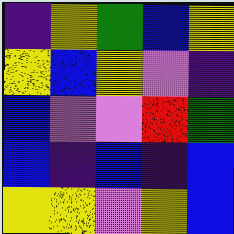[["indigo", "yellow", "green", "blue", "yellow"], ["yellow", "blue", "yellow", "violet", "indigo"], ["blue", "violet", "violet", "red", "green"], ["blue", "indigo", "blue", "indigo", "blue"], ["yellow", "yellow", "violet", "yellow", "blue"]]